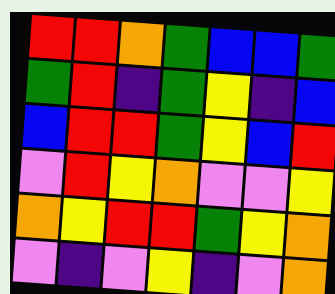[["red", "red", "orange", "green", "blue", "blue", "green"], ["green", "red", "indigo", "green", "yellow", "indigo", "blue"], ["blue", "red", "red", "green", "yellow", "blue", "red"], ["violet", "red", "yellow", "orange", "violet", "violet", "yellow"], ["orange", "yellow", "red", "red", "green", "yellow", "orange"], ["violet", "indigo", "violet", "yellow", "indigo", "violet", "orange"]]